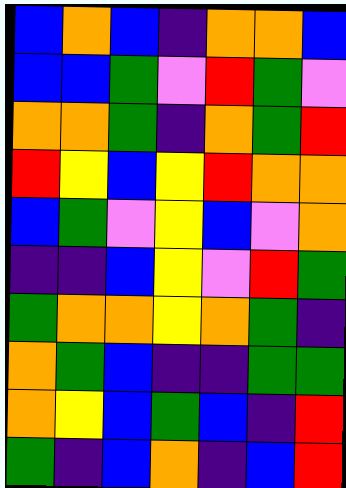[["blue", "orange", "blue", "indigo", "orange", "orange", "blue"], ["blue", "blue", "green", "violet", "red", "green", "violet"], ["orange", "orange", "green", "indigo", "orange", "green", "red"], ["red", "yellow", "blue", "yellow", "red", "orange", "orange"], ["blue", "green", "violet", "yellow", "blue", "violet", "orange"], ["indigo", "indigo", "blue", "yellow", "violet", "red", "green"], ["green", "orange", "orange", "yellow", "orange", "green", "indigo"], ["orange", "green", "blue", "indigo", "indigo", "green", "green"], ["orange", "yellow", "blue", "green", "blue", "indigo", "red"], ["green", "indigo", "blue", "orange", "indigo", "blue", "red"]]